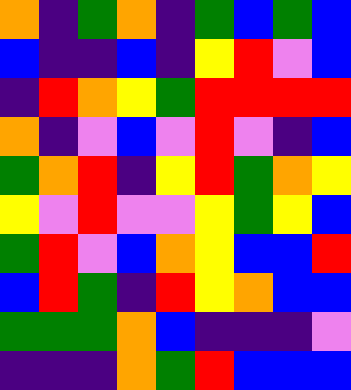[["orange", "indigo", "green", "orange", "indigo", "green", "blue", "green", "blue"], ["blue", "indigo", "indigo", "blue", "indigo", "yellow", "red", "violet", "blue"], ["indigo", "red", "orange", "yellow", "green", "red", "red", "red", "red"], ["orange", "indigo", "violet", "blue", "violet", "red", "violet", "indigo", "blue"], ["green", "orange", "red", "indigo", "yellow", "red", "green", "orange", "yellow"], ["yellow", "violet", "red", "violet", "violet", "yellow", "green", "yellow", "blue"], ["green", "red", "violet", "blue", "orange", "yellow", "blue", "blue", "red"], ["blue", "red", "green", "indigo", "red", "yellow", "orange", "blue", "blue"], ["green", "green", "green", "orange", "blue", "indigo", "indigo", "indigo", "violet"], ["indigo", "indigo", "indigo", "orange", "green", "red", "blue", "blue", "blue"]]